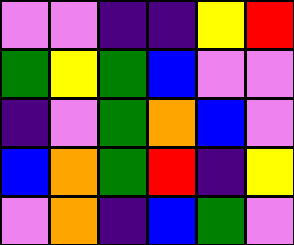[["violet", "violet", "indigo", "indigo", "yellow", "red"], ["green", "yellow", "green", "blue", "violet", "violet"], ["indigo", "violet", "green", "orange", "blue", "violet"], ["blue", "orange", "green", "red", "indigo", "yellow"], ["violet", "orange", "indigo", "blue", "green", "violet"]]